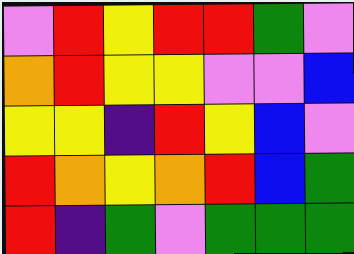[["violet", "red", "yellow", "red", "red", "green", "violet"], ["orange", "red", "yellow", "yellow", "violet", "violet", "blue"], ["yellow", "yellow", "indigo", "red", "yellow", "blue", "violet"], ["red", "orange", "yellow", "orange", "red", "blue", "green"], ["red", "indigo", "green", "violet", "green", "green", "green"]]